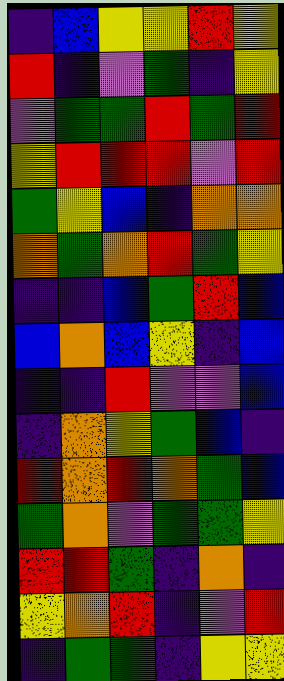[["indigo", "blue", "yellow", "yellow", "red", "yellow"], ["red", "indigo", "violet", "green", "indigo", "yellow"], ["violet", "green", "green", "red", "green", "red"], ["yellow", "red", "red", "red", "violet", "red"], ["green", "yellow", "blue", "indigo", "orange", "orange"], ["orange", "green", "orange", "red", "green", "yellow"], ["indigo", "indigo", "blue", "green", "red", "blue"], ["blue", "orange", "blue", "yellow", "indigo", "blue"], ["indigo", "indigo", "red", "violet", "violet", "blue"], ["indigo", "orange", "yellow", "green", "blue", "indigo"], ["red", "orange", "red", "orange", "green", "blue"], ["green", "orange", "violet", "green", "green", "yellow"], ["red", "red", "green", "indigo", "orange", "indigo"], ["yellow", "orange", "red", "indigo", "violet", "red"], ["indigo", "green", "green", "indigo", "yellow", "yellow"]]